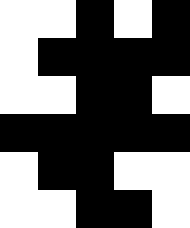[["white", "white", "black", "white", "black"], ["white", "black", "black", "black", "black"], ["white", "white", "black", "black", "white"], ["black", "black", "black", "black", "black"], ["white", "black", "black", "white", "white"], ["white", "white", "black", "black", "white"]]